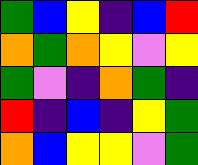[["green", "blue", "yellow", "indigo", "blue", "red"], ["orange", "green", "orange", "yellow", "violet", "yellow"], ["green", "violet", "indigo", "orange", "green", "indigo"], ["red", "indigo", "blue", "indigo", "yellow", "green"], ["orange", "blue", "yellow", "yellow", "violet", "green"]]